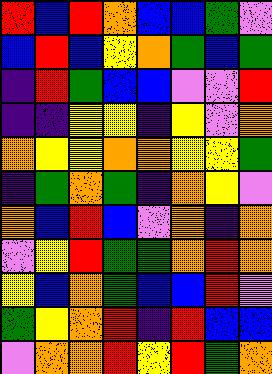[["red", "blue", "red", "orange", "blue", "blue", "green", "violet"], ["blue", "red", "blue", "yellow", "orange", "green", "blue", "green"], ["indigo", "red", "green", "blue", "blue", "violet", "violet", "red"], ["indigo", "indigo", "yellow", "yellow", "indigo", "yellow", "violet", "orange"], ["orange", "yellow", "yellow", "orange", "orange", "yellow", "yellow", "green"], ["indigo", "green", "orange", "green", "indigo", "orange", "yellow", "violet"], ["orange", "blue", "red", "blue", "violet", "orange", "indigo", "orange"], ["violet", "yellow", "red", "green", "green", "orange", "red", "orange"], ["yellow", "blue", "orange", "green", "blue", "blue", "red", "violet"], ["green", "yellow", "orange", "red", "indigo", "red", "blue", "blue"], ["violet", "orange", "orange", "red", "yellow", "red", "green", "orange"]]